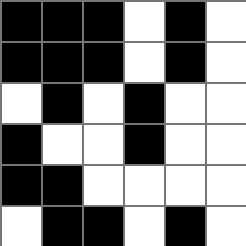[["black", "black", "black", "white", "black", "white"], ["black", "black", "black", "white", "black", "white"], ["white", "black", "white", "black", "white", "white"], ["black", "white", "white", "black", "white", "white"], ["black", "black", "white", "white", "white", "white"], ["white", "black", "black", "white", "black", "white"]]